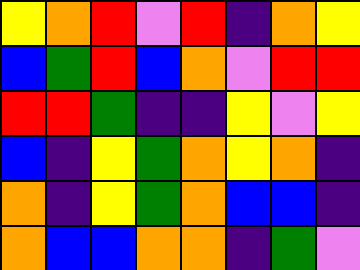[["yellow", "orange", "red", "violet", "red", "indigo", "orange", "yellow"], ["blue", "green", "red", "blue", "orange", "violet", "red", "red"], ["red", "red", "green", "indigo", "indigo", "yellow", "violet", "yellow"], ["blue", "indigo", "yellow", "green", "orange", "yellow", "orange", "indigo"], ["orange", "indigo", "yellow", "green", "orange", "blue", "blue", "indigo"], ["orange", "blue", "blue", "orange", "orange", "indigo", "green", "violet"]]